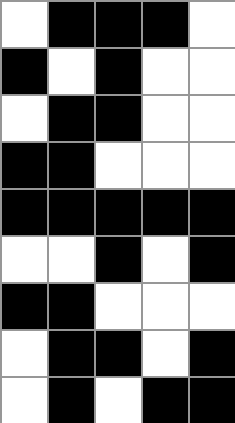[["white", "black", "black", "black", "white"], ["black", "white", "black", "white", "white"], ["white", "black", "black", "white", "white"], ["black", "black", "white", "white", "white"], ["black", "black", "black", "black", "black"], ["white", "white", "black", "white", "black"], ["black", "black", "white", "white", "white"], ["white", "black", "black", "white", "black"], ["white", "black", "white", "black", "black"]]